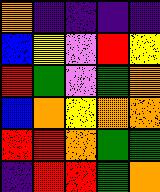[["orange", "indigo", "indigo", "indigo", "indigo"], ["blue", "yellow", "violet", "red", "yellow"], ["red", "green", "violet", "green", "orange"], ["blue", "orange", "yellow", "orange", "orange"], ["red", "red", "orange", "green", "green"], ["indigo", "red", "red", "green", "orange"]]